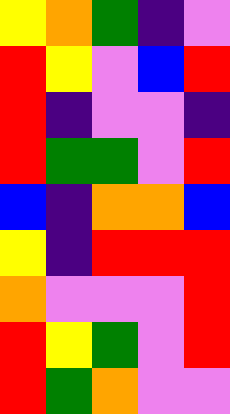[["yellow", "orange", "green", "indigo", "violet"], ["red", "yellow", "violet", "blue", "red"], ["red", "indigo", "violet", "violet", "indigo"], ["red", "green", "green", "violet", "red"], ["blue", "indigo", "orange", "orange", "blue"], ["yellow", "indigo", "red", "red", "red"], ["orange", "violet", "violet", "violet", "red"], ["red", "yellow", "green", "violet", "red"], ["red", "green", "orange", "violet", "violet"]]